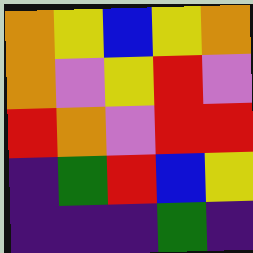[["orange", "yellow", "blue", "yellow", "orange"], ["orange", "violet", "yellow", "red", "violet"], ["red", "orange", "violet", "red", "red"], ["indigo", "green", "red", "blue", "yellow"], ["indigo", "indigo", "indigo", "green", "indigo"]]